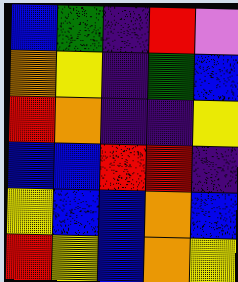[["blue", "green", "indigo", "red", "violet"], ["orange", "yellow", "indigo", "green", "blue"], ["red", "orange", "indigo", "indigo", "yellow"], ["blue", "blue", "red", "red", "indigo"], ["yellow", "blue", "blue", "orange", "blue"], ["red", "yellow", "blue", "orange", "yellow"]]